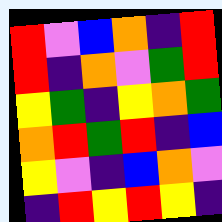[["red", "violet", "blue", "orange", "indigo", "red"], ["red", "indigo", "orange", "violet", "green", "red"], ["yellow", "green", "indigo", "yellow", "orange", "green"], ["orange", "red", "green", "red", "indigo", "blue"], ["yellow", "violet", "indigo", "blue", "orange", "violet"], ["indigo", "red", "yellow", "red", "yellow", "indigo"]]